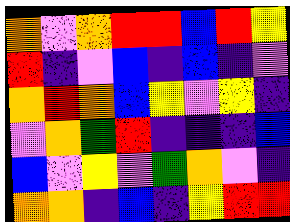[["orange", "violet", "orange", "red", "red", "blue", "red", "yellow"], ["red", "indigo", "violet", "blue", "indigo", "blue", "indigo", "violet"], ["orange", "red", "orange", "blue", "yellow", "violet", "yellow", "indigo"], ["violet", "orange", "green", "red", "indigo", "indigo", "indigo", "blue"], ["blue", "violet", "yellow", "violet", "green", "orange", "violet", "indigo"], ["orange", "orange", "indigo", "blue", "indigo", "yellow", "red", "red"]]